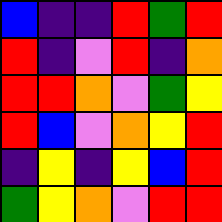[["blue", "indigo", "indigo", "red", "green", "red"], ["red", "indigo", "violet", "red", "indigo", "orange"], ["red", "red", "orange", "violet", "green", "yellow"], ["red", "blue", "violet", "orange", "yellow", "red"], ["indigo", "yellow", "indigo", "yellow", "blue", "red"], ["green", "yellow", "orange", "violet", "red", "red"]]